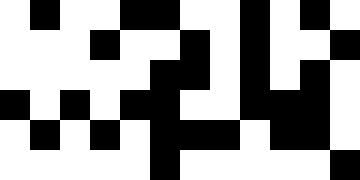[["white", "black", "white", "white", "black", "black", "white", "white", "black", "white", "black", "white"], ["white", "white", "white", "black", "white", "white", "black", "white", "black", "white", "white", "black"], ["white", "white", "white", "white", "white", "black", "black", "white", "black", "white", "black", "white"], ["black", "white", "black", "white", "black", "black", "white", "white", "black", "black", "black", "white"], ["white", "black", "white", "black", "white", "black", "black", "black", "white", "black", "black", "white"], ["white", "white", "white", "white", "white", "black", "white", "white", "white", "white", "white", "black"]]